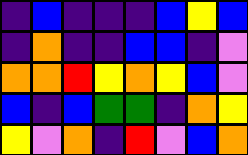[["indigo", "blue", "indigo", "indigo", "indigo", "blue", "yellow", "blue"], ["indigo", "orange", "indigo", "indigo", "blue", "blue", "indigo", "violet"], ["orange", "orange", "red", "yellow", "orange", "yellow", "blue", "violet"], ["blue", "indigo", "blue", "green", "green", "indigo", "orange", "yellow"], ["yellow", "violet", "orange", "indigo", "red", "violet", "blue", "orange"]]